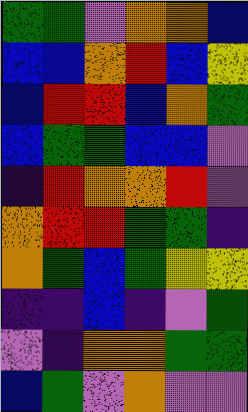[["green", "green", "violet", "orange", "orange", "blue"], ["blue", "blue", "orange", "red", "blue", "yellow"], ["blue", "red", "red", "blue", "orange", "green"], ["blue", "green", "green", "blue", "blue", "violet"], ["indigo", "red", "orange", "orange", "red", "violet"], ["orange", "red", "red", "green", "green", "indigo"], ["orange", "green", "blue", "green", "yellow", "yellow"], ["indigo", "indigo", "blue", "indigo", "violet", "green"], ["violet", "indigo", "orange", "orange", "green", "green"], ["blue", "green", "violet", "orange", "violet", "violet"]]